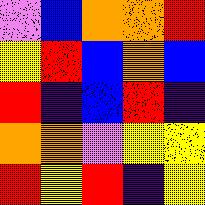[["violet", "blue", "orange", "orange", "red"], ["yellow", "red", "blue", "orange", "blue"], ["red", "indigo", "blue", "red", "indigo"], ["orange", "orange", "violet", "yellow", "yellow"], ["red", "yellow", "red", "indigo", "yellow"]]